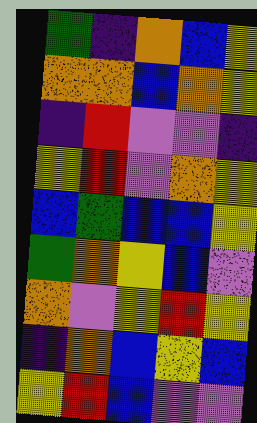[["green", "indigo", "orange", "blue", "yellow"], ["orange", "orange", "blue", "orange", "yellow"], ["indigo", "red", "violet", "violet", "indigo"], ["yellow", "red", "violet", "orange", "yellow"], ["blue", "green", "blue", "blue", "yellow"], ["green", "orange", "yellow", "blue", "violet"], ["orange", "violet", "yellow", "red", "yellow"], ["indigo", "orange", "blue", "yellow", "blue"], ["yellow", "red", "blue", "violet", "violet"]]